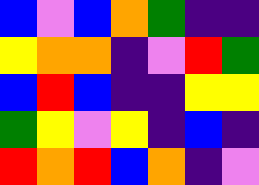[["blue", "violet", "blue", "orange", "green", "indigo", "indigo"], ["yellow", "orange", "orange", "indigo", "violet", "red", "green"], ["blue", "red", "blue", "indigo", "indigo", "yellow", "yellow"], ["green", "yellow", "violet", "yellow", "indigo", "blue", "indigo"], ["red", "orange", "red", "blue", "orange", "indigo", "violet"]]